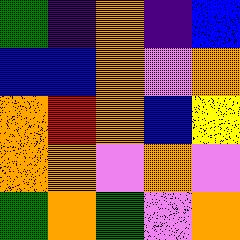[["green", "indigo", "orange", "indigo", "blue"], ["blue", "blue", "orange", "violet", "orange"], ["orange", "red", "orange", "blue", "yellow"], ["orange", "orange", "violet", "orange", "violet"], ["green", "orange", "green", "violet", "orange"]]